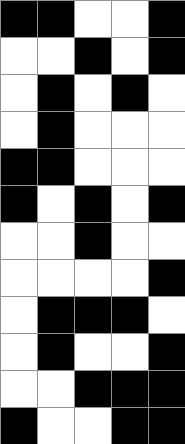[["black", "black", "white", "white", "black"], ["white", "white", "black", "white", "black"], ["white", "black", "white", "black", "white"], ["white", "black", "white", "white", "white"], ["black", "black", "white", "white", "white"], ["black", "white", "black", "white", "black"], ["white", "white", "black", "white", "white"], ["white", "white", "white", "white", "black"], ["white", "black", "black", "black", "white"], ["white", "black", "white", "white", "black"], ["white", "white", "black", "black", "black"], ["black", "white", "white", "black", "black"]]